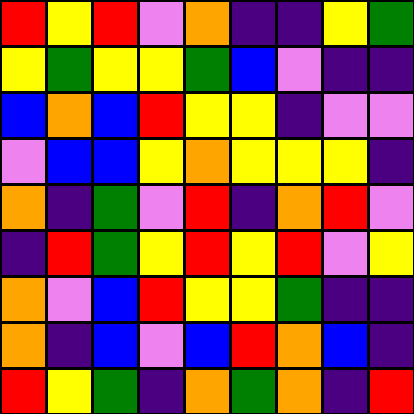[["red", "yellow", "red", "violet", "orange", "indigo", "indigo", "yellow", "green"], ["yellow", "green", "yellow", "yellow", "green", "blue", "violet", "indigo", "indigo"], ["blue", "orange", "blue", "red", "yellow", "yellow", "indigo", "violet", "violet"], ["violet", "blue", "blue", "yellow", "orange", "yellow", "yellow", "yellow", "indigo"], ["orange", "indigo", "green", "violet", "red", "indigo", "orange", "red", "violet"], ["indigo", "red", "green", "yellow", "red", "yellow", "red", "violet", "yellow"], ["orange", "violet", "blue", "red", "yellow", "yellow", "green", "indigo", "indigo"], ["orange", "indigo", "blue", "violet", "blue", "red", "orange", "blue", "indigo"], ["red", "yellow", "green", "indigo", "orange", "green", "orange", "indigo", "red"]]